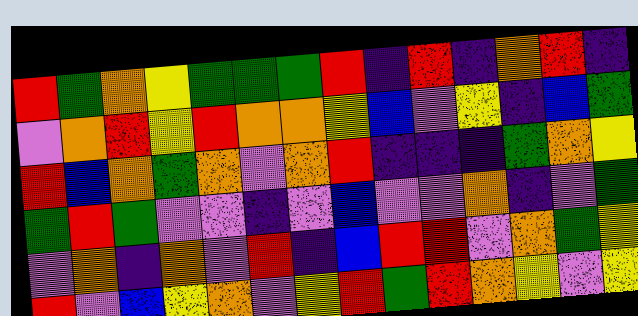[["red", "green", "orange", "yellow", "green", "green", "green", "red", "indigo", "red", "indigo", "orange", "red", "indigo"], ["violet", "orange", "red", "yellow", "red", "orange", "orange", "yellow", "blue", "violet", "yellow", "indigo", "blue", "green"], ["red", "blue", "orange", "green", "orange", "violet", "orange", "red", "indigo", "indigo", "indigo", "green", "orange", "yellow"], ["green", "red", "green", "violet", "violet", "indigo", "violet", "blue", "violet", "violet", "orange", "indigo", "violet", "green"], ["violet", "orange", "indigo", "orange", "violet", "red", "indigo", "blue", "red", "red", "violet", "orange", "green", "yellow"], ["red", "violet", "blue", "yellow", "orange", "violet", "yellow", "red", "green", "red", "orange", "yellow", "violet", "yellow"]]